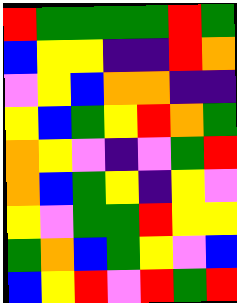[["red", "green", "green", "green", "green", "red", "green"], ["blue", "yellow", "yellow", "indigo", "indigo", "red", "orange"], ["violet", "yellow", "blue", "orange", "orange", "indigo", "indigo"], ["yellow", "blue", "green", "yellow", "red", "orange", "green"], ["orange", "yellow", "violet", "indigo", "violet", "green", "red"], ["orange", "blue", "green", "yellow", "indigo", "yellow", "violet"], ["yellow", "violet", "green", "green", "red", "yellow", "yellow"], ["green", "orange", "blue", "green", "yellow", "violet", "blue"], ["blue", "yellow", "red", "violet", "red", "green", "red"]]